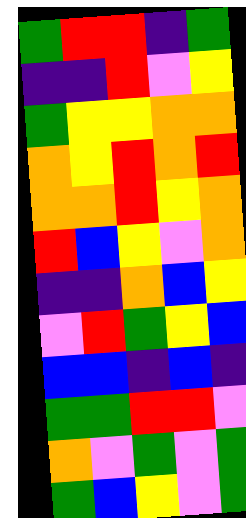[["green", "red", "red", "indigo", "green"], ["indigo", "indigo", "red", "violet", "yellow"], ["green", "yellow", "yellow", "orange", "orange"], ["orange", "yellow", "red", "orange", "red"], ["orange", "orange", "red", "yellow", "orange"], ["red", "blue", "yellow", "violet", "orange"], ["indigo", "indigo", "orange", "blue", "yellow"], ["violet", "red", "green", "yellow", "blue"], ["blue", "blue", "indigo", "blue", "indigo"], ["green", "green", "red", "red", "violet"], ["orange", "violet", "green", "violet", "green"], ["green", "blue", "yellow", "violet", "green"]]